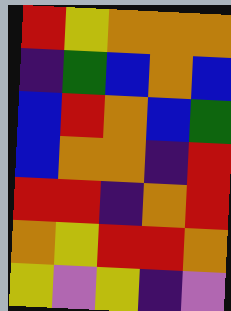[["red", "yellow", "orange", "orange", "orange"], ["indigo", "green", "blue", "orange", "blue"], ["blue", "red", "orange", "blue", "green"], ["blue", "orange", "orange", "indigo", "red"], ["red", "red", "indigo", "orange", "red"], ["orange", "yellow", "red", "red", "orange"], ["yellow", "violet", "yellow", "indigo", "violet"]]